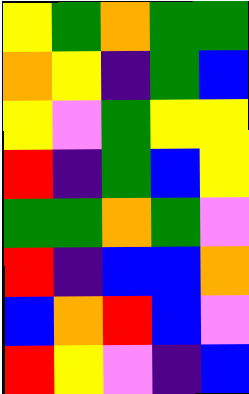[["yellow", "green", "orange", "green", "green"], ["orange", "yellow", "indigo", "green", "blue"], ["yellow", "violet", "green", "yellow", "yellow"], ["red", "indigo", "green", "blue", "yellow"], ["green", "green", "orange", "green", "violet"], ["red", "indigo", "blue", "blue", "orange"], ["blue", "orange", "red", "blue", "violet"], ["red", "yellow", "violet", "indigo", "blue"]]